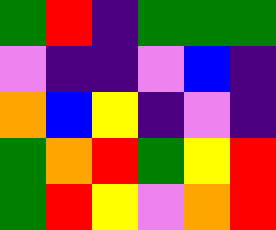[["green", "red", "indigo", "green", "green", "green"], ["violet", "indigo", "indigo", "violet", "blue", "indigo"], ["orange", "blue", "yellow", "indigo", "violet", "indigo"], ["green", "orange", "red", "green", "yellow", "red"], ["green", "red", "yellow", "violet", "orange", "red"]]